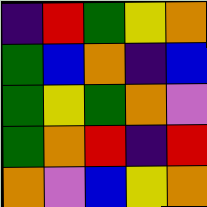[["indigo", "red", "green", "yellow", "orange"], ["green", "blue", "orange", "indigo", "blue"], ["green", "yellow", "green", "orange", "violet"], ["green", "orange", "red", "indigo", "red"], ["orange", "violet", "blue", "yellow", "orange"]]